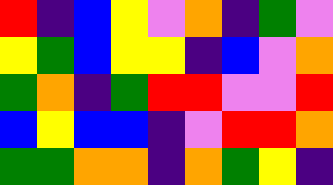[["red", "indigo", "blue", "yellow", "violet", "orange", "indigo", "green", "violet"], ["yellow", "green", "blue", "yellow", "yellow", "indigo", "blue", "violet", "orange"], ["green", "orange", "indigo", "green", "red", "red", "violet", "violet", "red"], ["blue", "yellow", "blue", "blue", "indigo", "violet", "red", "red", "orange"], ["green", "green", "orange", "orange", "indigo", "orange", "green", "yellow", "indigo"]]